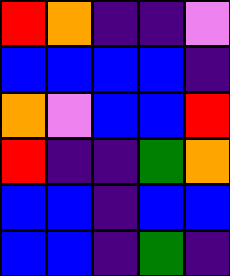[["red", "orange", "indigo", "indigo", "violet"], ["blue", "blue", "blue", "blue", "indigo"], ["orange", "violet", "blue", "blue", "red"], ["red", "indigo", "indigo", "green", "orange"], ["blue", "blue", "indigo", "blue", "blue"], ["blue", "blue", "indigo", "green", "indigo"]]